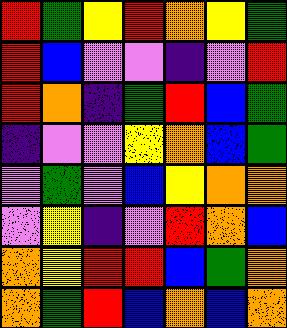[["red", "green", "yellow", "red", "orange", "yellow", "green"], ["red", "blue", "violet", "violet", "indigo", "violet", "red"], ["red", "orange", "indigo", "green", "red", "blue", "green"], ["indigo", "violet", "violet", "yellow", "orange", "blue", "green"], ["violet", "green", "violet", "blue", "yellow", "orange", "orange"], ["violet", "yellow", "indigo", "violet", "red", "orange", "blue"], ["orange", "yellow", "red", "red", "blue", "green", "orange"], ["orange", "green", "red", "blue", "orange", "blue", "orange"]]